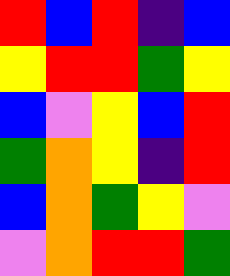[["red", "blue", "red", "indigo", "blue"], ["yellow", "red", "red", "green", "yellow"], ["blue", "violet", "yellow", "blue", "red"], ["green", "orange", "yellow", "indigo", "red"], ["blue", "orange", "green", "yellow", "violet"], ["violet", "orange", "red", "red", "green"]]